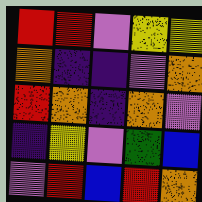[["red", "red", "violet", "yellow", "yellow"], ["orange", "indigo", "indigo", "violet", "orange"], ["red", "orange", "indigo", "orange", "violet"], ["indigo", "yellow", "violet", "green", "blue"], ["violet", "red", "blue", "red", "orange"]]